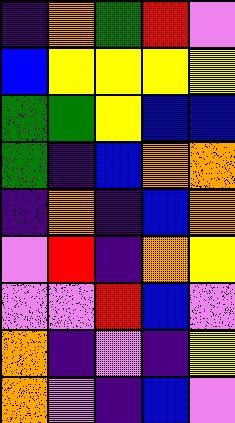[["indigo", "orange", "green", "red", "violet"], ["blue", "yellow", "yellow", "yellow", "yellow"], ["green", "green", "yellow", "blue", "blue"], ["green", "indigo", "blue", "orange", "orange"], ["indigo", "orange", "indigo", "blue", "orange"], ["violet", "red", "indigo", "orange", "yellow"], ["violet", "violet", "red", "blue", "violet"], ["orange", "indigo", "violet", "indigo", "yellow"], ["orange", "violet", "indigo", "blue", "violet"]]